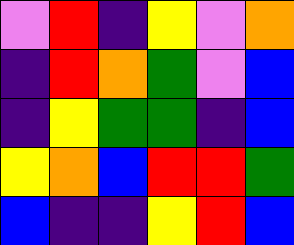[["violet", "red", "indigo", "yellow", "violet", "orange"], ["indigo", "red", "orange", "green", "violet", "blue"], ["indigo", "yellow", "green", "green", "indigo", "blue"], ["yellow", "orange", "blue", "red", "red", "green"], ["blue", "indigo", "indigo", "yellow", "red", "blue"]]